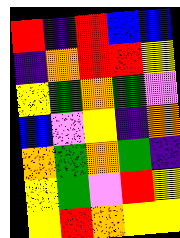[["red", "indigo", "red", "blue", "blue"], ["indigo", "orange", "red", "red", "yellow"], ["yellow", "green", "orange", "green", "violet"], ["blue", "violet", "yellow", "indigo", "orange"], ["orange", "green", "orange", "green", "indigo"], ["yellow", "green", "violet", "red", "yellow"], ["yellow", "red", "orange", "yellow", "yellow"]]